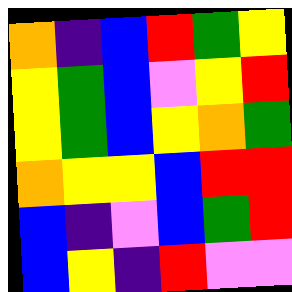[["orange", "indigo", "blue", "red", "green", "yellow"], ["yellow", "green", "blue", "violet", "yellow", "red"], ["yellow", "green", "blue", "yellow", "orange", "green"], ["orange", "yellow", "yellow", "blue", "red", "red"], ["blue", "indigo", "violet", "blue", "green", "red"], ["blue", "yellow", "indigo", "red", "violet", "violet"]]